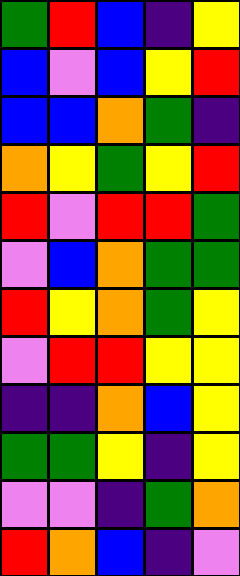[["green", "red", "blue", "indigo", "yellow"], ["blue", "violet", "blue", "yellow", "red"], ["blue", "blue", "orange", "green", "indigo"], ["orange", "yellow", "green", "yellow", "red"], ["red", "violet", "red", "red", "green"], ["violet", "blue", "orange", "green", "green"], ["red", "yellow", "orange", "green", "yellow"], ["violet", "red", "red", "yellow", "yellow"], ["indigo", "indigo", "orange", "blue", "yellow"], ["green", "green", "yellow", "indigo", "yellow"], ["violet", "violet", "indigo", "green", "orange"], ["red", "orange", "blue", "indigo", "violet"]]